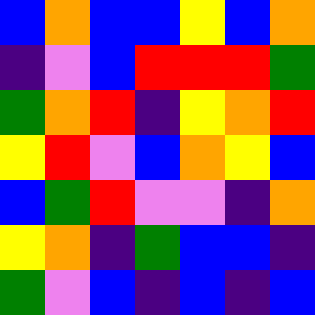[["blue", "orange", "blue", "blue", "yellow", "blue", "orange"], ["indigo", "violet", "blue", "red", "red", "red", "green"], ["green", "orange", "red", "indigo", "yellow", "orange", "red"], ["yellow", "red", "violet", "blue", "orange", "yellow", "blue"], ["blue", "green", "red", "violet", "violet", "indigo", "orange"], ["yellow", "orange", "indigo", "green", "blue", "blue", "indigo"], ["green", "violet", "blue", "indigo", "blue", "indigo", "blue"]]